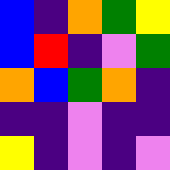[["blue", "indigo", "orange", "green", "yellow"], ["blue", "red", "indigo", "violet", "green"], ["orange", "blue", "green", "orange", "indigo"], ["indigo", "indigo", "violet", "indigo", "indigo"], ["yellow", "indigo", "violet", "indigo", "violet"]]